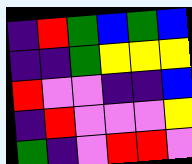[["indigo", "red", "green", "blue", "green", "blue"], ["indigo", "indigo", "green", "yellow", "yellow", "yellow"], ["red", "violet", "violet", "indigo", "indigo", "blue"], ["indigo", "red", "violet", "violet", "violet", "yellow"], ["green", "indigo", "violet", "red", "red", "violet"]]